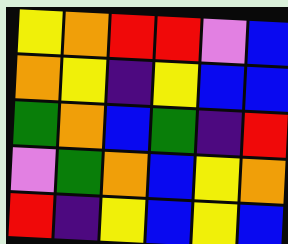[["yellow", "orange", "red", "red", "violet", "blue"], ["orange", "yellow", "indigo", "yellow", "blue", "blue"], ["green", "orange", "blue", "green", "indigo", "red"], ["violet", "green", "orange", "blue", "yellow", "orange"], ["red", "indigo", "yellow", "blue", "yellow", "blue"]]